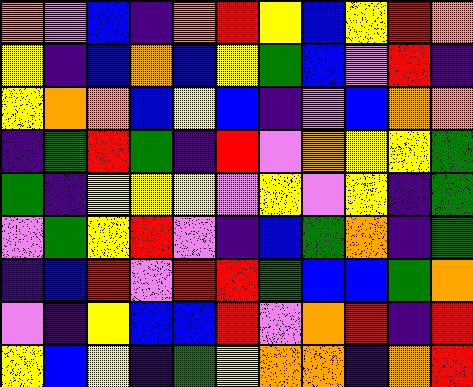[["orange", "violet", "blue", "indigo", "orange", "red", "yellow", "blue", "yellow", "red", "orange"], ["yellow", "indigo", "blue", "orange", "blue", "yellow", "green", "blue", "violet", "red", "indigo"], ["yellow", "orange", "orange", "blue", "yellow", "blue", "indigo", "violet", "blue", "orange", "orange"], ["indigo", "green", "red", "green", "indigo", "red", "violet", "orange", "yellow", "yellow", "green"], ["green", "indigo", "yellow", "yellow", "yellow", "violet", "yellow", "violet", "yellow", "indigo", "green"], ["violet", "green", "yellow", "red", "violet", "indigo", "blue", "green", "orange", "indigo", "green"], ["indigo", "blue", "red", "violet", "red", "red", "green", "blue", "blue", "green", "orange"], ["violet", "indigo", "yellow", "blue", "blue", "red", "violet", "orange", "red", "indigo", "red"], ["yellow", "blue", "yellow", "indigo", "green", "yellow", "orange", "orange", "indigo", "orange", "red"]]